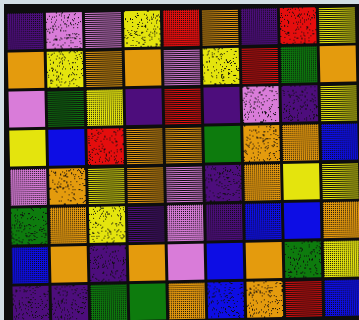[["indigo", "violet", "violet", "yellow", "red", "orange", "indigo", "red", "yellow"], ["orange", "yellow", "orange", "orange", "violet", "yellow", "red", "green", "orange"], ["violet", "green", "yellow", "indigo", "red", "indigo", "violet", "indigo", "yellow"], ["yellow", "blue", "red", "orange", "orange", "green", "orange", "orange", "blue"], ["violet", "orange", "yellow", "orange", "violet", "indigo", "orange", "yellow", "yellow"], ["green", "orange", "yellow", "indigo", "violet", "indigo", "blue", "blue", "orange"], ["blue", "orange", "indigo", "orange", "violet", "blue", "orange", "green", "yellow"], ["indigo", "indigo", "green", "green", "orange", "blue", "orange", "red", "blue"]]